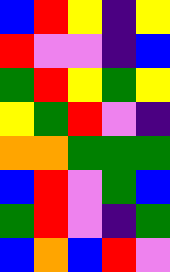[["blue", "red", "yellow", "indigo", "yellow"], ["red", "violet", "violet", "indigo", "blue"], ["green", "red", "yellow", "green", "yellow"], ["yellow", "green", "red", "violet", "indigo"], ["orange", "orange", "green", "green", "green"], ["blue", "red", "violet", "green", "blue"], ["green", "red", "violet", "indigo", "green"], ["blue", "orange", "blue", "red", "violet"]]